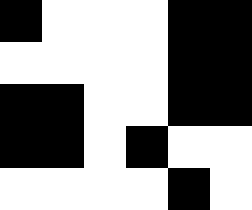[["black", "white", "white", "white", "black", "black"], ["white", "white", "white", "white", "black", "black"], ["black", "black", "white", "white", "black", "black"], ["black", "black", "white", "black", "white", "white"], ["white", "white", "white", "white", "black", "white"]]